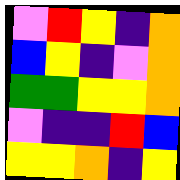[["violet", "red", "yellow", "indigo", "orange"], ["blue", "yellow", "indigo", "violet", "orange"], ["green", "green", "yellow", "yellow", "orange"], ["violet", "indigo", "indigo", "red", "blue"], ["yellow", "yellow", "orange", "indigo", "yellow"]]